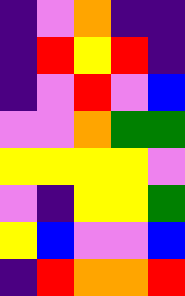[["indigo", "violet", "orange", "indigo", "indigo"], ["indigo", "red", "yellow", "red", "indigo"], ["indigo", "violet", "red", "violet", "blue"], ["violet", "violet", "orange", "green", "green"], ["yellow", "yellow", "yellow", "yellow", "violet"], ["violet", "indigo", "yellow", "yellow", "green"], ["yellow", "blue", "violet", "violet", "blue"], ["indigo", "red", "orange", "orange", "red"]]